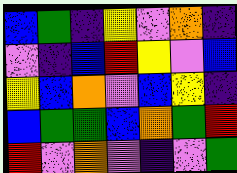[["blue", "green", "indigo", "yellow", "violet", "orange", "indigo"], ["violet", "indigo", "blue", "red", "yellow", "violet", "blue"], ["yellow", "blue", "orange", "violet", "blue", "yellow", "indigo"], ["blue", "green", "green", "blue", "orange", "green", "red"], ["red", "violet", "orange", "violet", "indigo", "violet", "green"]]